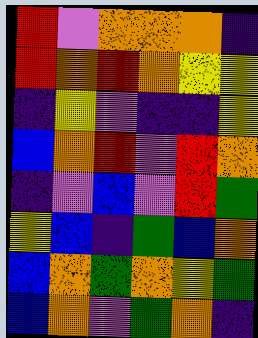[["red", "violet", "orange", "orange", "orange", "indigo"], ["red", "orange", "red", "orange", "yellow", "yellow"], ["indigo", "yellow", "violet", "indigo", "indigo", "yellow"], ["blue", "orange", "red", "violet", "red", "orange"], ["indigo", "violet", "blue", "violet", "red", "green"], ["yellow", "blue", "indigo", "green", "blue", "orange"], ["blue", "orange", "green", "orange", "yellow", "green"], ["blue", "orange", "violet", "green", "orange", "indigo"]]